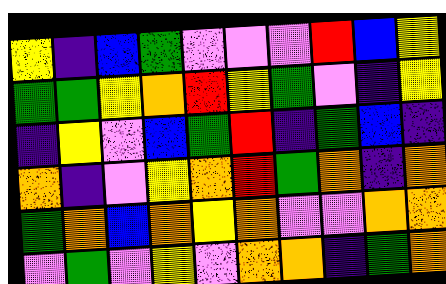[["yellow", "indigo", "blue", "green", "violet", "violet", "violet", "red", "blue", "yellow"], ["green", "green", "yellow", "orange", "red", "yellow", "green", "violet", "indigo", "yellow"], ["indigo", "yellow", "violet", "blue", "green", "red", "indigo", "green", "blue", "indigo"], ["orange", "indigo", "violet", "yellow", "orange", "red", "green", "orange", "indigo", "orange"], ["green", "orange", "blue", "orange", "yellow", "orange", "violet", "violet", "orange", "orange"], ["violet", "green", "violet", "yellow", "violet", "orange", "orange", "indigo", "green", "orange"]]